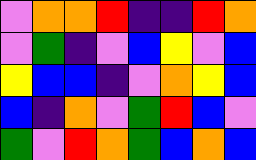[["violet", "orange", "orange", "red", "indigo", "indigo", "red", "orange"], ["violet", "green", "indigo", "violet", "blue", "yellow", "violet", "blue"], ["yellow", "blue", "blue", "indigo", "violet", "orange", "yellow", "blue"], ["blue", "indigo", "orange", "violet", "green", "red", "blue", "violet"], ["green", "violet", "red", "orange", "green", "blue", "orange", "blue"]]